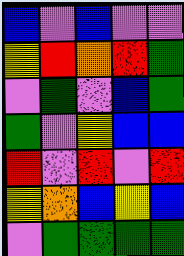[["blue", "violet", "blue", "violet", "violet"], ["yellow", "red", "orange", "red", "green"], ["violet", "green", "violet", "blue", "green"], ["green", "violet", "yellow", "blue", "blue"], ["red", "violet", "red", "violet", "red"], ["yellow", "orange", "blue", "yellow", "blue"], ["violet", "green", "green", "green", "green"]]